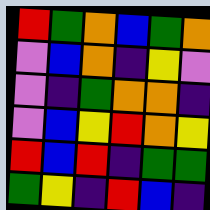[["red", "green", "orange", "blue", "green", "orange"], ["violet", "blue", "orange", "indigo", "yellow", "violet"], ["violet", "indigo", "green", "orange", "orange", "indigo"], ["violet", "blue", "yellow", "red", "orange", "yellow"], ["red", "blue", "red", "indigo", "green", "green"], ["green", "yellow", "indigo", "red", "blue", "indigo"]]